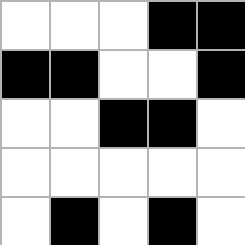[["white", "white", "white", "black", "black"], ["black", "black", "white", "white", "black"], ["white", "white", "black", "black", "white"], ["white", "white", "white", "white", "white"], ["white", "black", "white", "black", "white"]]